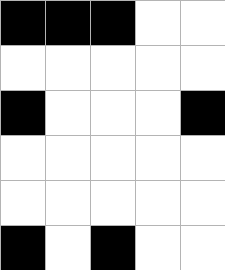[["black", "black", "black", "white", "white"], ["white", "white", "white", "white", "white"], ["black", "white", "white", "white", "black"], ["white", "white", "white", "white", "white"], ["white", "white", "white", "white", "white"], ["black", "white", "black", "white", "white"]]